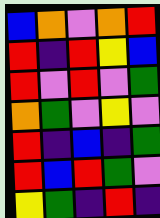[["blue", "orange", "violet", "orange", "red"], ["red", "indigo", "red", "yellow", "blue"], ["red", "violet", "red", "violet", "green"], ["orange", "green", "violet", "yellow", "violet"], ["red", "indigo", "blue", "indigo", "green"], ["red", "blue", "red", "green", "violet"], ["yellow", "green", "indigo", "red", "indigo"]]